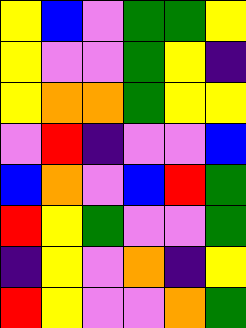[["yellow", "blue", "violet", "green", "green", "yellow"], ["yellow", "violet", "violet", "green", "yellow", "indigo"], ["yellow", "orange", "orange", "green", "yellow", "yellow"], ["violet", "red", "indigo", "violet", "violet", "blue"], ["blue", "orange", "violet", "blue", "red", "green"], ["red", "yellow", "green", "violet", "violet", "green"], ["indigo", "yellow", "violet", "orange", "indigo", "yellow"], ["red", "yellow", "violet", "violet", "orange", "green"]]